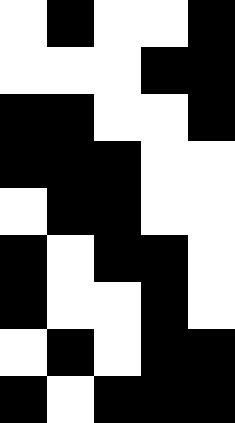[["white", "black", "white", "white", "black"], ["white", "white", "white", "black", "black"], ["black", "black", "white", "white", "black"], ["black", "black", "black", "white", "white"], ["white", "black", "black", "white", "white"], ["black", "white", "black", "black", "white"], ["black", "white", "white", "black", "white"], ["white", "black", "white", "black", "black"], ["black", "white", "black", "black", "black"]]